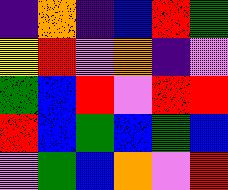[["indigo", "orange", "indigo", "blue", "red", "green"], ["yellow", "red", "violet", "orange", "indigo", "violet"], ["green", "blue", "red", "violet", "red", "red"], ["red", "blue", "green", "blue", "green", "blue"], ["violet", "green", "blue", "orange", "violet", "red"]]